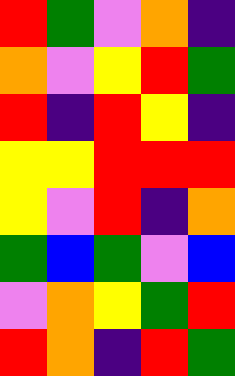[["red", "green", "violet", "orange", "indigo"], ["orange", "violet", "yellow", "red", "green"], ["red", "indigo", "red", "yellow", "indigo"], ["yellow", "yellow", "red", "red", "red"], ["yellow", "violet", "red", "indigo", "orange"], ["green", "blue", "green", "violet", "blue"], ["violet", "orange", "yellow", "green", "red"], ["red", "orange", "indigo", "red", "green"]]